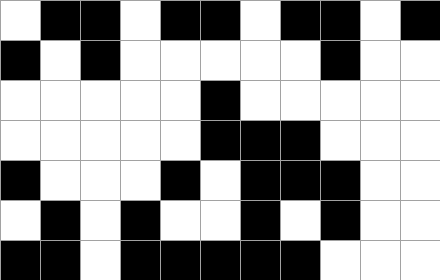[["white", "black", "black", "white", "black", "black", "white", "black", "black", "white", "black"], ["black", "white", "black", "white", "white", "white", "white", "white", "black", "white", "white"], ["white", "white", "white", "white", "white", "black", "white", "white", "white", "white", "white"], ["white", "white", "white", "white", "white", "black", "black", "black", "white", "white", "white"], ["black", "white", "white", "white", "black", "white", "black", "black", "black", "white", "white"], ["white", "black", "white", "black", "white", "white", "black", "white", "black", "white", "white"], ["black", "black", "white", "black", "black", "black", "black", "black", "white", "white", "white"]]